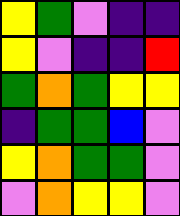[["yellow", "green", "violet", "indigo", "indigo"], ["yellow", "violet", "indigo", "indigo", "red"], ["green", "orange", "green", "yellow", "yellow"], ["indigo", "green", "green", "blue", "violet"], ["yellow", "orange", "green", "green", "violet"], ["violet", "orange", "yellow", "yellow", "violet"]]